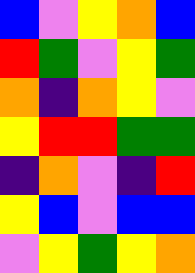[["blue", "violet", "yellow", "orange", "blue"], ["red", "green", "violet", "yellow", "green"], ["orange", "indigo", "orange", "yellow", "violet"], ["yellow", "red", "red", "green", "green"], ["indigo", "orange", "violet", "indigo", "red"], ["yellow", "blue", "violet", "blue", "blue"], ["violet", "yellow", "green", "yellow", "orange"]]